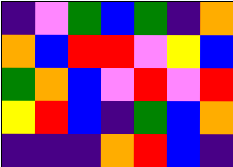[["indigo", "violet", "green", "blue", "green", "indigo", "orange"], ["orange", "blue", "red", "red", "violet", "yellow", "blue"], ["green", "orange", "blue", "violet", "red", "violet", "red"], ["yellow", "red", "blue", "indigo", "green", "blue", "orange"], ["indigo", "indigo", "indigo", "orange", "red", "blue", "indigo"]]